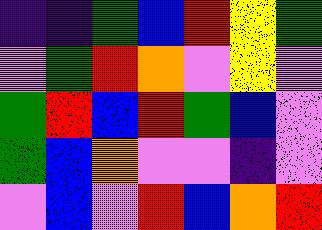[["indigo", "indigo", "green", "blue", "red", "yellow", "green"], ["violet", "green", "red", "orange", "violet", "yellow", "violet"], ["green", "red", "blue", "red", "green", "blue", "violet"], ["green", "blue", "orange", "violet", "violet", "indigo", "violet"], ["violet", "blue", "violet", "red", "blue", "orange", "red"]]